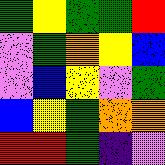[["green", "yellow", "green", "green", "red"], ["violet", "green", "orange", "yellow", "blue"], ["violet", "blue", "yellow", "violet", "green"], ["blue", "yellow", "green", "orange", "orange"], ["red", "red", "green", "indigo", "violet"]]